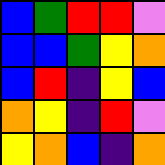[["blue", "green", "red", "red", "violet"], ["blue", "blue", "green", "yellow", "orange"], ["blue", "red", "indigo", "yellow", "blue"], ["orange", "yellow", "indigo", "red", "violet"], ["yellow", "orange", "blue", "indigo", "orange"]]